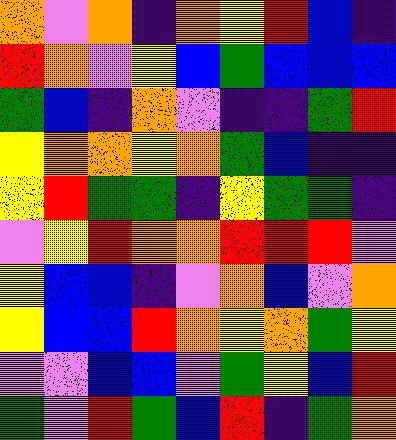[["orange", "violet", "orange", "indigo", "orange", "yellow", "red", "blue", "indigo"], ["red", "orange", "violet", "yellow", "blue", "green", "blue", "blue", "blue"], ["green", "blue", "indigo", "orange", "violet", "indigo", "indigo", "green", "red"], ["yellow", "orange", "orange", "yellow", "orange", "green", "blue", "indigo", "indigo"], ["yellow", "red", "green", "green", "indigo", "yellow", "green", "green", "indigo"], ["violet", "yellow", "red", "orange", "orange", "red", "red", "red", "violet"], ["yellow", "blue", "blue", "indigo", "violet", "orange", "blue", "violet", "orange"], ["yellow", "blue", "blue", "red", "orange", "yellow", "orange", "green", "yellow"], ["violet", "violet", "blue", "blue", "violet", "green", "yellow", "blue", "red"], ["green", "violet", "red", "green", "blue", "red", "indigo", "green", "orange"]]